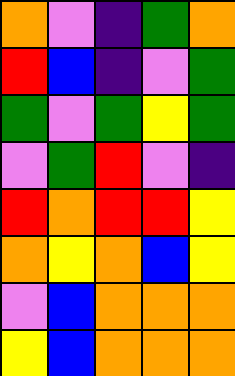[["orange", "violet", "indigo", "green", "orange"], ["red", "blue", "indigo", "violet", "green"], ["green", "violet", "green", "yellow", "green"], ["violet", "green", "red", "violet", "indigo"], ["red", "orange", "red", "red", "yellow"], ["orange", "yellow", "orange", "blue", "yellow"], ["violet", "blue", "orange", "orange", "orange"], ["yellow", "blue", "orange", "orange", "orange"]]